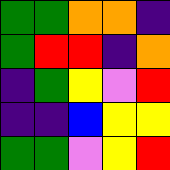[["green", "green", "orange", "orange", "indigo"], ["green", "red", "red", "indigo", "orange"], ["indigo", "green", "yellow", "violet", "red"], ["indigo", "indigo", "blue", "yellow", "yellow"], ["green", "green", "violet", "yellow", "red"]]